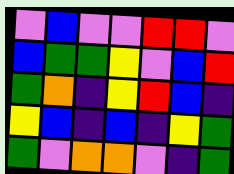[["violet", "blue", "violet", "violet", "red", "red", "violet"], ["blue", "green", "green", "yellow", "violet", "blue", "red"], ["green", "orange", "indigo", "yellow", "red", "blue", "indigo"], ["yellow", "blue", "indigo", "blue", "indigo", "yellow", "green"], ["green", "violet", "orange", "orange", "violet", "indigo", "green"]]